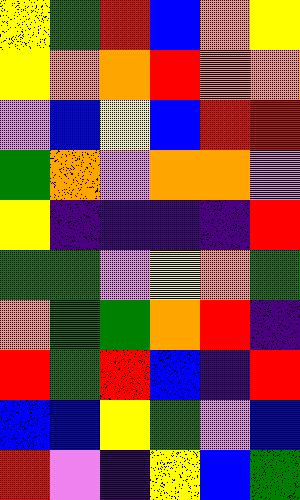[["yellow", "green", "red", "blue", "orange", "yellow"], ["yellow", "orange", "orange", "red", "orange", "orange"], ["violet", "blue", "yellow", "blue", "red", "red"], ["green", "orange", "violet", "orange", "orange", "violet"], ["yellow", "indigo", "indigo", "indigo", "indigo", "red"], ["green", "green", "violet", "yellow", "orange", "green"], ["orange", "green", "green", "orange", "red", "indigo"], ["red", "green", "red", "blue", "indigo", "red"], ["blue", "blue", "yellow", "green", "violet", "blue"], ["red", "violet", "indigo", "yellow", "blue", "green"]]